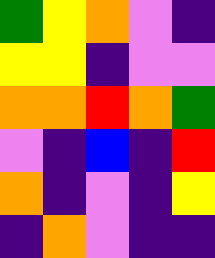[["green", "yellow", "orange", "violet", "indigo"], ["yellow", "yellow", "indigo", "violet", "violet"], ["orange", "orange", "red", "orange", "green"], ["violet", "indigo", "blue", "indigo", "red"], ["orange", "indigo", "violet", "indigo", "yellow"], ["indigo", "orange", "violet", "indigo", "indigo"]]